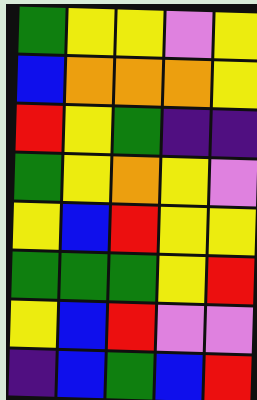[["green", "yellow", "yellow", "violet", "yellow"], ["blue", "orange", "orange", "orange", "yellow"], ["red", "yellow", "green", "indigo", "indigo"], ["green", "yellow", "orange", "yellow", "violet"], ["yellow", "blue", "red", "yellow", "yellow"], ["green", "green", "green", "yellow", "red"], ["yellow", "blue", "red", "violet", "violet"], ["indigo", "blue", "green", "blue", "red"]]